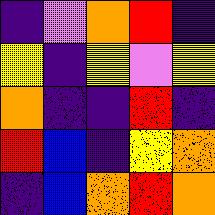[["indigo", "violet", "orange", "red", "indigo"], ["yellow", "indigo", "yellow", "violet", "yellow"], ["orange", "indigo", "indigo", "red", "indigo"], ["red", "blue", "indigo", "yellow", "orange"], ["indigo", "blue", "orange", "red", "orange"]]